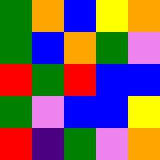[["green", "orange", "blue", "yellow", "orange"], ["green", "blue", "orange", "green", "violet"], ["red", "green", "red", "blue", "blue"], ["green", "violet", "blue", "blue", "yellow"], ["red", "indigo", "green", "violet", "orange"]]